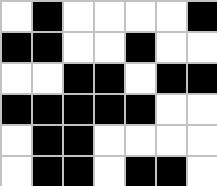[["white", "black", "white", "white", "white", "white", "black"], ["black", "black", "white", "white", "black", "white", "white"], ["white", "white", "black", "black", "white", "black", "black"], ["black", "black", "black", "black", "black", "white", "white"], ["white", "black", "black", "white", "white", "white", "white"], ["white", "black", "black", "white", "black", "black", "white"]]